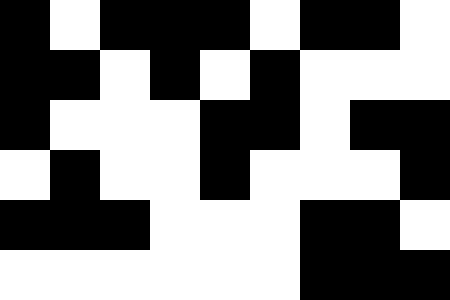[["black", "white", "black", "black", "black", "white", "black", "black", "white"], ["black", "black", "white", "black", "white", "black", "white", "white", "white"], ["black", "white", "white", "white", "black", "black", "white", "black", "black"], ["white", "black", "white", "white", "black", "white", "white", "white", "black"], ["black", "black", "black", "white", "white", "white", "black", "black", "white"], ["white", "white", "white", "white", "white", "white", "black", "black", "black"]]